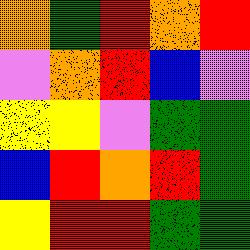[["orange", "green", "red", "orange", "red"], ["violet", "orange", "red", "blue", "violet"], ["yellow", "yellow", "violet", "green", "green"], ["blue", "red", "orange", "red", "green"], ["yellow", "red", "red", "green", "green"]]